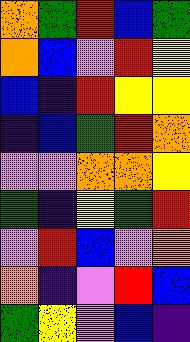[["orange", "green", "red", "blue", "green"], ["orange", "blue", "violet", "red", "yellow"], ["blue", "indigo", "red", "yellow", "yellow"], ["indigo", "blue", "green", "red", "orange"], ["violet", "violet", "orange", "orange", "yellow"], ["green", "indigo", "yellow", "green", "red"], ["violet", "red", "blue", "violet", "orange"], ["orange", "indigo", "violet", "red", "blue"], ["green", "yellow", "violet", "blue", "indigo"]]